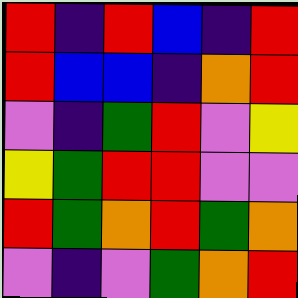[["red", "indigo", "red", "blue", "indigo", "red"], ["red", "blue", "blue", "indigo", "orange", "red"], ["violet", "indigo", "green", "red", "violet", "yellow"], ["yellow", "green", "red", "red", "violet", "violet"], ["red", "green", "orange", "red", "green", "orange"], ["violet", "indigo", "violet", "green", "orange", "red"]]